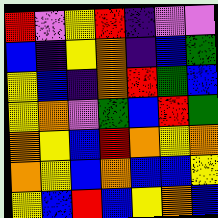[["red", "violet", "yellow", "red", "indigo", "violet", "violet"], ["blue", "indigo", "yellow", "orange", "indigo", "blue", "green"], ["yellow", "blue", "indigo", "orange", "red", "green", "blue"], ["yellow", "orange", "violet", "green", "blue", "red", "green"], ["orange", "yellow", "blue", "red", "orange", "yellow", "orange"], ["orange", "yellow", "blue", "orange", "blue", "blue", "yellow"], ["yellow", "blue", "red", "blue", "yellow", "orange", "blue"]]